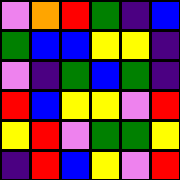[["violet", "orange", "red", "green", "indigo", "blue"], ["green", "blue", "blue", "yellow", "yellow", "indigo"], ["violet", "indigo", "green", "blue", "green", "indigo"], ["red", "blue", "yellow", "yellow", "violet", "red"], ["yellow", "red", "violet", "green", "green", "yellow"], ["indigo", "red", "blue", "yellow", "violet", "red"]]